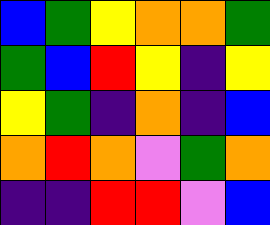[["blue", "green", "yellow", "orange", "orange", "green"], ["green", "blue", "red", "yellow", "indigo", "yellow"], ["yellow", "green", "indigo", "orange", "indigo", "blue"], ["orange", "red", "orange", "violet", "green", "orange"], ["indigo", "indigo", "red", "red", "violet", "blue"]]